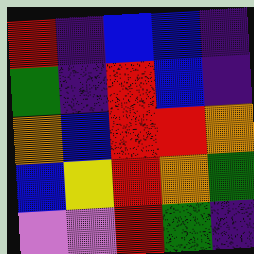[["red", "indigo", "blue", "blue", "indigo"], ["green", "indigo", "red", "blue", "indigo"], ["orange", "blue", "red", "red", "orange"], ["blue", "yellow", "red", "orange", "green"], ["violet", "violet", "red", "green", "indigo"]]